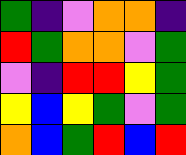[["green", "indigo", "violet", "orange", "orange", "indigo"], ["red", "green", "orange", "orange", "violet", "green"], ["violet", "indigo", "red", "red", "yellow", "green"], ["yellow", "blue", "yellow", "green", "violet", "green"], ["orange", "blue", "green", "red", "blue", "red"]]